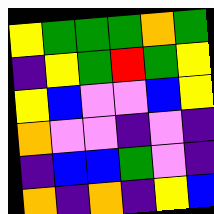[["yellow", "green", "green", "green", "orange", "green"], ["indigo", "yellow", "green", "red", "green", "yellow"], ["yellow", "blue", "violet", "violet", "blue", "yellow"], ["orange", "violet", "violet", "indigo", "violet", "indigo"], ["indigo", "blue", "blue", "green", "violet", "indigo"], ["orange", "indigo", "orange", "indigo", "yellow", "blue"]]